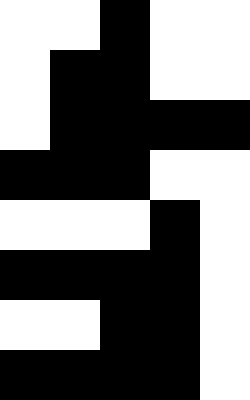[["white", "white", "black", "white", "white"], ["white", "black", "black", "white", "white"], ["white", "black", "black", "black", "black"], ["black", "black", "black", "white", "white"], ["white", "white", "white", "black", "white"], ["black", "black", "black", "black", "white"], ["white", "white", "black", "black", "white"], ["black", "black", "black", "black", "white"]]